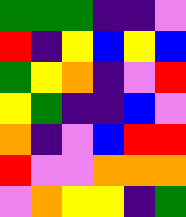[["green", "green", "green", "indigo", "indigo", "violet"], ["red", "indigo", "yellow", "blue", "yellow", "blue"], ["green", "yellow", "orange", "indigo", "violet", "red"], ["yellow", "green", "indigo", "indigo", "blue", "violet"], ["orange", "indigo", "violet", "blue", "red", "red"], ["red", "violet", "violet", "orange", "orange", "orange"], ["violet", "orange", "yellow", "yellow", "indigo", "green"]]